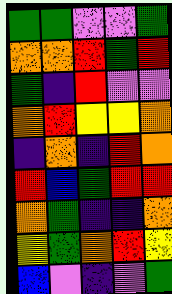[["green", "green", "violet", "violet", "green"], ["orange", "orange", "red", "green", "red"], ["green", "indigo", "red", "violet", "violet"], ["orange", "red", "yellow", "yellow", "orange"], ["indigo", "orange", "indigo", "red", "orange"], ["red", "blue", "green", "red", "red"], ["orange", "green", "indigo", "indigo", "orange"], ["yellow", "green", "orange", "red", "yellow"], ["blue", "violet", "indigo", "violet", "green"]]